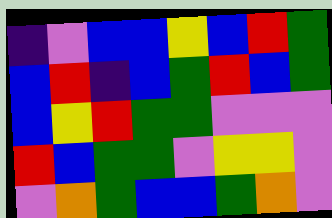[["indigo", "violet", "blue", "blue", "yellow", "blue", "red", "green"], ["blue", "red", "indigo", "blue", "green", "red", "blue", "green"], ["blue", "yellow", "red", "green", "green", "violet", "violet", "violet"], ["red", "blue", "green", "green", "violet", "yellow", "yellow", "violet"], ["violet", "orange", "green", "blue", "blue", "green", "orange", "violet"]]